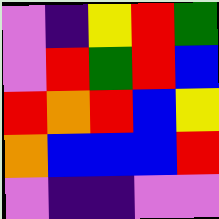[["violet", "indigo", "yellow", "red", "green"], ["violet", "red", "green", "red", "blue"], ["red", "orange", "red", "blue", "yellow"], ["orange", "blue", "blue", "blue", "red"], ["violet", "indigo", "indigo", "violet", "violet"]]